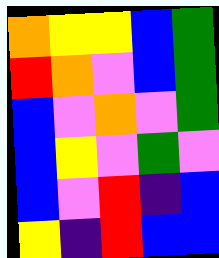[["orange", "yellow", "yellow", "blue", "green"], ["red", "orange", "violet", "blue", "green"], ["blue", "violet", "orange", "violet", "green"], ["blue", "yellow", "violet", "green", "violet"], ["blue", "violet", "red", "indigo", "blue"], ["yellow", "indigo", "red", "blue", "blue"]]